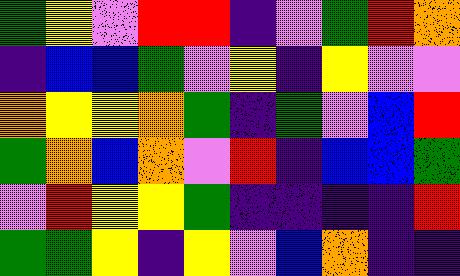[["green", "yellow", "violet", "red", "red", "indigo", "violet", "green", "red", "orange"], ["indigo", "blue", "blue", "green", "violet", "yellow", "indigo", "yellow", "violet", "violet"], ["orange", "yellow", "yellow", "orange", "green", "indigo", "green", "violet", "blue", "red"], ["green", "orange", "blue", "orange", "violet", "red", "indigo", "blue", "blue", "green"], ["violet", "red", "yellow", "yellow", "green", "indigo", "indigo", "indigo", "indigo", "red"], ["green", "green", "yellow", "indigo", "yellow", "violet", "blue", "orange", "indigo", "indigo"]]